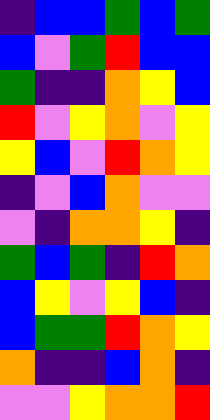[["indigo", "blue", "blue", "green", "blue", "green"], ["blue", "violet", "green", "red", "blue", "blue"], ["green", "indigo", "indigo", "orange", "yellow", "blue"], ["red", "violet", "yellow", "orange", "violet", "yellow"], ["yellow", "blue", "violet", "red", "orange", "yellow"], ["indigo", "violet", "blue", "orange", "violet", "violet"], ["violet", "indigo", "orange", "orange", "yellow", "indigo"], ["green", "blue", "green", "indigo", "red", "orange"], ["blue", "yellow", "violet", "yellow", "blue", "indigo"], ["blue", "green", "green", "red", "orange", "yellow"], ["orange", "indigo", "indigo", "blue", "orange", "indigo"], ["violet", "violet", "yellow", "orange", "orange", "red"]]